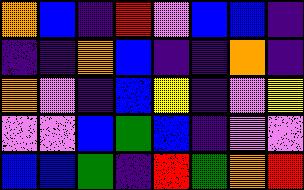[["orange", "blue", "indigo", "red", "violet", "blue", "blue", "indigo"], ["indigo", "indigo", "orange", "blue", "indigo", "indigo", "orange", "indigo"], ["orange", "violet", "indigo", "blue", "yellow", "indigo", "violet", "yellow"], ["violet", "violet", "blue", "green", "blue", "indigo", "violet", "violet"], ["blue", "blue", "green", "indigo", "red", "green", "orange", "red"]]